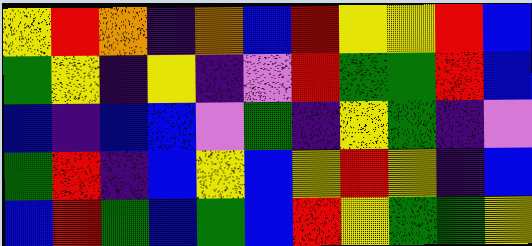[["yellow", "red", "orange", "indigo", "orange", "blue", "red", "yellow", "yellow", "red", "blue"], ["green", "yellow", "indigo", "yellow", "indigo", "violet", "red", "green", "green", "red", "blue"], ["blue", "indigo", "blue", "blue", "violet", "green", "indigo", "yellow", "green", "indigo", "violet"], ["green", "red", "indigo", "blue", "yellow", "blue", "yellow", "red", "yellow", "indigo", "blue"], ["blue", "red", "green", "blue", "green", "blue", "red", "yellow", "green", "green", "yellow"]]